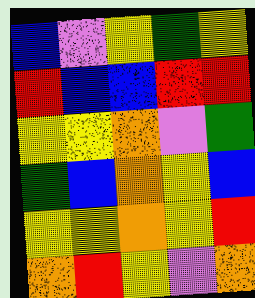[["blue", "violet", "yellow", "green", "yellow"], ["red", "blue", "blue", "red", "red"], ["yellow", "yellow", "orange", "violet", "green"], ["green", "blue", "orange", "yellow", "blue"], ["yellow", "yellow", "orange", "yellow", "red"], ["orange", "red", "yellow", "violet", "orange"]]